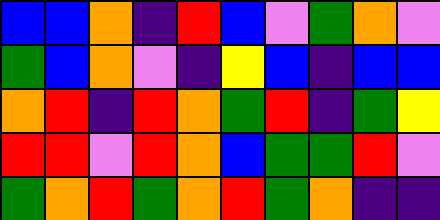[["blue", "blue", "orange", "indigo", "red", "blue", "violet", "green", "orange", "violet"], ["green", "blue", "orange", "violet", "indigo", "yellow", "blue", "indigo", "blue", "blue"], ["orange", "red", "indigo", "red", "orange", "green", "red", "indigo", "green", "yellow"], ["red", "red", "violet", "red", "orange", "blue", "green", "green", "red", "violet"], ["green", "orange", "red", "green", "orange", "red", "green", "orange", "indigo", "indigo"]]